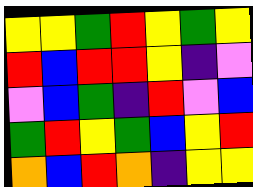[["yellow", "yellow", "green", "red", "yellow", "green", "yellow"], ["red", "blue", "red", "red", "yellow", "indigo", "violet"], ["violet", "blue", "green", "indigo", "red", "violet", "blue"], ["green", "red", "yellow", "green", "blue", "yellow", "red"], ["orange", "blue", "red", "orange", "indigo", "yellow", "yellow"]]